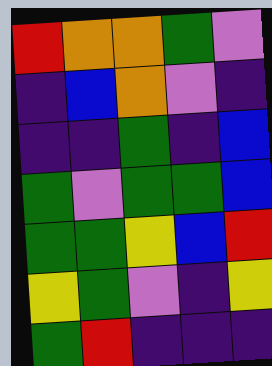[["red", "orange", "orange", "green", "violet"], ["indigo", "blue", "orange", "violet", "indigo"], ["indigo", "indigo", "green", "indigo", "blue"], ["green", "violet", "green", "green", "blue"], ["green", "green", "yellow", "blue", "red"], ["yellow", "green", "violet", "indigo", "yellow"], ["green", "red", "indigo", "indigo", "indigo"]]